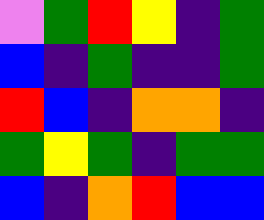[["violet", "green", "red", "yellow", "indigo", "green"], ["blue", "indigo", "green", "indigo", "indigo", "green"], ["red", "blue", "indigo", "orange", "orange", "indigo"], ["green", "yellow", "green", "indigo", "green", "green"], ["blue", "indigo", "orange", "red", "blue", "blue"]]